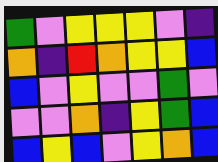[["green", "violet", "yellow", "yellow", "yellow", "violet", "indigo"], ["orange", "indigo", "red", "orange", "yellow", "yellow", "blue"], ["blue", "violet", "yellow", "violet", "violet", "green", "violet"], ["violet", "violet", "orange", "indigo", "yellow", "green", "blue"], ["blue", "yellow", "blue", "violet", "yellow", "orange", "blue"]]